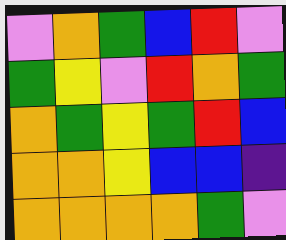[["violet", "orange", "green", "blue", "red", "violet"], ["green", "yellow", "violet", "red", "orange", "green"], ["orange", "green", "yellow", "green", "red", "blue"], ["orange", "orange", "yellow", "blue", "blue", "indigo"], ["orange", "orange", "orange", "orange", "green", "violet"]]